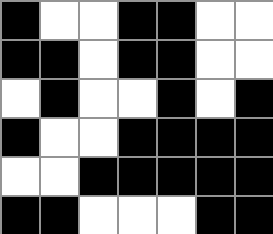[["black", "white", "white", "black", "black", "white", "white"], ["black", "black", "white", "black", "black", "white", "white"], ["white", "black", "white", "white", "black", "white", "black"], ["black", "white", "white", "black", "black", "black", "black"], ["white", "white", "black", "black", "black", "black", "black"], ["black", "black", "white", "white", "white", "black", "black"]]